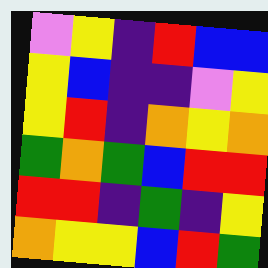[["violet", "yellow", "indigo", "red", "blue", "blue"], ["yellow", "blue", "indigo", "indigo", "violet", "yellow"], ["yellow", "red", "indigo", "orange", "yellow", "orange"], ["green", "orange", "green", "blue", "red", "red"], ["red", "red", "indigo", "green", "indigo", "yellow"], ["orange", "yellow", "yellow", "blue", "red", "green"]]